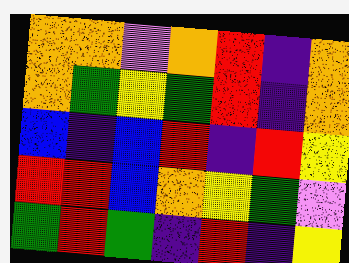[["orange", "orange", "violet", "orange", "red", "indigo", "orange"], ["orange", "green", "yellow", "green", "red", "indigo", "orange"], ["blue", "indigo", "blue", "red", "indigo", "red", "yellow"], ["red", "red", "blue", "orange", "yellow", "green", "violet"], ["green", "red", "green", "indigo", "red", "indigo", "yellow"]]